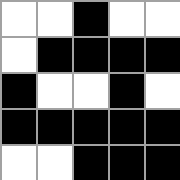[["white", "white", "black", "white", "white"], ["white", "black", "black", "black", "black"], ["black", "white", "white", "black", "white"], ["black", "black", "black", "black", "black"], ["white", "white", "black", "black", "black"]]